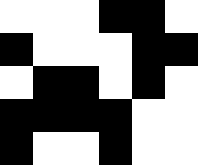[["white", "white", "white", "black", "black", "white"], ["black", "white", "white", "white", "black", "black"], ["white", "black", "black", "white", "black", "white"], ["black", "black", "black", "black", "white", "white"], ["black", "white", "white", "black", "white", "white"]]